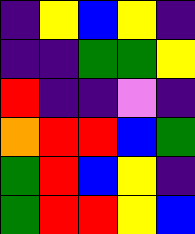[["indigo", "yellow", "blue", "yellow", "indigo"], ["indigo", "indigo", "green", "green", "yellow"], ["red", "indigo", "indigo", "violet", "indigo"], ["orange", "red", "red", "blue", "green"], ["green", "red", "blue", "yellow", "indigo"], ["green", "red", "red", "yellow", "blue"]]